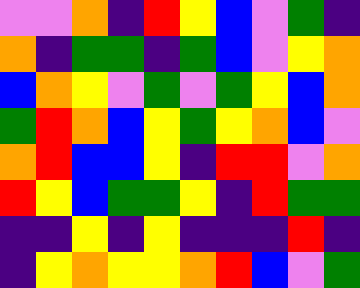[["violet", "violet", "orange", "indigo", "red", "yellow", "blue", "violet", "green", "indigo"], ["orange", "indigo", "green", "green", "indigo", "green", "blue", "violet", "yellow", "orange"], ["blue", "orange", "yellow", "violet", "green", "violet", "green", "yellow", "blue", "orange"], ["green", "red", "orange", "blue", "yellow", "green", "yellow", "orange", "blue", "violet"], ["orange", "red", "blue", "blue", "yellow", "indigo", "red", "red", "violet", "orange"], ["red", "yellow", "blue", "green", "green", "yellow", "indigo", "red", "green", "green"], ["indigo", "indigo", "yellow", "indigo", "yellow", "indigo", "indigo", "indigo", "red", "indigo"], ["indigo", "yellow", "orange", "yellow", "yellow", "orange", "red", "blue", "violet", "green"]]